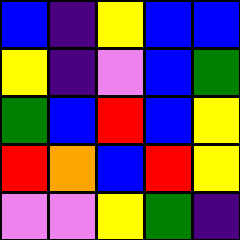[["blue", "indigo", "yellow", "blue", "blue"], ["yellow", "indigo", "violet", "blue", "green"], ["green", "blue", "red", "blue", "yellow"], ["red", "orange", "blue", "red", "yellow"], ["violet", "violet", "yellow", "green", "indigo"]]